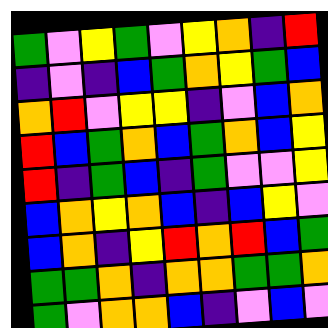[["green", "violet", "yellow", "green", "violet", "yellow", "orange", "indigo", "red"], ["indigo", "violet", "indigo", "blue", "green", "orange", "yellow", "green", "blue"], ["orange", "red", "violet", "yellow", "yellow", "indigo", "violet", "blue", "orange"], ["red", "blue", "green", "orange", "blue", "green", "orange", "blue", "yellow"], ["red", "indigo", "green", "blue", "indigo", "green", "violet", "violet", "yellow"], ["blue", "orange", "yellow", "orange", "blue", "indigo", "blue", "yellow", "violet"], ["blue", "orange", "indigo", "yellow", "red", "orange", "red", "blue", "green"], ["green", "green", "orange", "indigo", "orange", "orange", "green", "green", "orange"], ["green", "violet", "orange", "orange", "blue", "indigo", "violet", "blue", "violet"]]